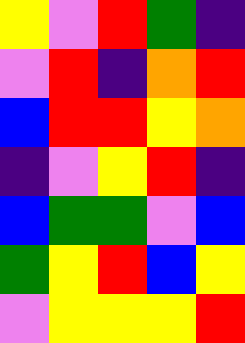[["yellow", "violet", "red", "green", "indigo"], ["violet", "red", "indigo", "orange", "red"], ["blue", "red", "red", "yellow", "orange"], ["indigo", "violet", "yellow", "red", "indigo"], ["blue", "green", "green", "violet", "blue"], ["green", "yellow", "red", "blue", "yellow"], ["violet", "yellow", "yellow", "yellow", "red"]]